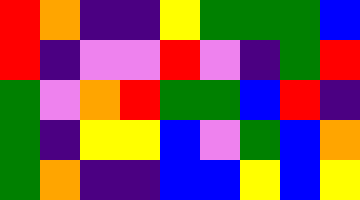[["red", "orange", "indigo", "indigo", "yellow", "green", "green", "green", "blue"], ["red", "indigo", "violet", "violet", "red", "violet", "indigo", "green", "red"], ["green", "violet", "orange", "red", "green", "green", "blue", "red", "indigo"], ["green", "indigo", "yellow", "yellow", "blue", "violet", "green", "blue", "orange"], ["green", "orange", "indigo", "indigo", "blue", "blue", "yellow", "blue", "yellow"]]